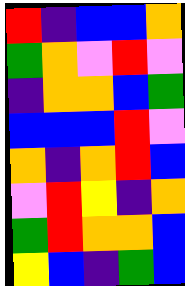[["red", "indigo", "blue", "blue", "orange"], ["green", "orange", "violet", "red", "violet"], ["indigo", "orange", "orange", "blue", "green"], ["blue", "blue", "blue", "red", "violet"], ["orange", "indigo", "orange", "red", "blue"], ["violet", "red", "yellow", "indigo", "orange"], ["green", "red", "orange", "orange", "blue"], ["yellow", "blue", "indigo", "green", "blue"]]